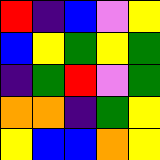[["red", "indigo", "blue", "violet", "yellow"], ["blue", "yellow", "green", "yellow", "green"], ["indigo", "green", "red", "violet", "green"], ["orange", "orange", "indigo", "green", "yellow"], ["yellow", "blue", "blue", "orange", "yellow"]]